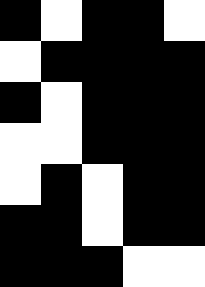[["black", "white", "black", "black", "white"], ["white", "black", "black", "black", "black"], ["black", "white", "black", "black", "black"], ["white", "white", "black", "black", "black"], ["white", "black", "white", "black", "black"], ["black", "black", "white", "black", "black"], ["black", "black", "black", "white", "white"]]